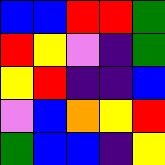[["blue", "blue", "red", "red", "green"], ["red", "yellow", "violet", "indigo", "green"], ["yellow", "red", "indigo", "indigo", "blue"], ["violet", "blue", "orange", "yellow", "red"], ["green", "blue", "blue", "indigo", "yellow"]]